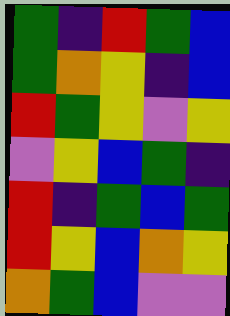[["green", "indigo", "red", "green", "blue"], ["green", "orange", "yellow", "indigo", "blue"], ["red", "green", "yellow", "violet", "yellow"], ["violet", "yellow", "blue", "green", "indigo"], ["red", "indigo", "green", "blue", "green"], ["red", "yellow", "blue", "orange", "yellow"], ["orange", "green", "blue", "violet", "violet"]]